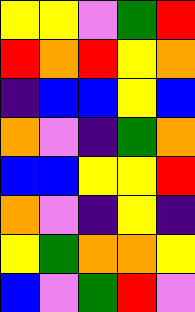[["yellow", "yellow", "violet", "green", "red"], ["red", "orange", "red", "yellow", "orange"], ["indigo", "blue", "blue", "yellow", "blue"], ["orange", "violet", "indigo", "green", "orange"], ["blue", "blue", "yellow", "yellow", "red"], ["orange", "violet", "indigo", "yellow", "indigo"], ["yellow", "green", "orange", "orange", "yellow"], ["blue", "violet", "green", "red", "violet"]]